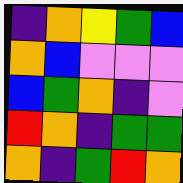[["indigo", "orange", "yellow", "green", "blue"], ["orange", "blue", "violet", "violet", "violet"], ["blue", "green", "orange", "indigo", "violet"], ["red", "orange", "indigo", "green", "green"], ["orange", "indigo", "green", "red", "orange"]]